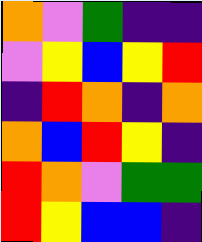[["orange", "violet", "green", "indigo", "indigo"], ["violet", "yellow", "blue", "yellow", "red"], ["indigo", "red", "orange", "indigo", "orange"], ["orange", "blue", "red", "yellow", "indigo"], ["red", "orange", "violet", "green", "green"], ["red", "yellow", "blue", "blue", "indigo"]]